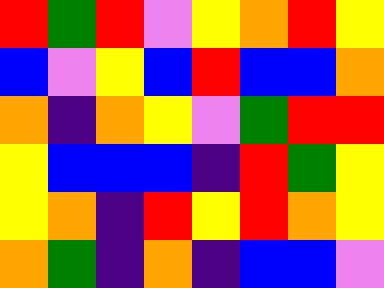[["red", "green", "red", "violet", "yellow", "orange", "red", "yellow"], ["blue", "violet", "yellow", "blue", "red", "blue", "blue", "orange"], ["orange", "indigo", "orange", "yellow", "violet", "green", "red", "red"], ["yellow", "blue", "blue", "blue", "indigo", "red", "green", "yellow"], ["yellow", "orange", "indigo", "red", "yellow", "red", "orange", "yellow"], ["orange", "green", "indigo", "orange", "indigo", "blue", "blue", "violet"]]